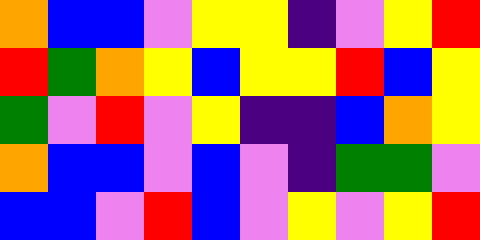[["orange", "blue", "blue", "violet", "yellow", "yellow", "indigo", "violet", "yellow", "red"], ["red", "green", "orange", "yellow", "blue", "yellow", "yellow", "red", "blue", "yellow"], ["green", "violet", "red", "violet", "yellow", "indigo", "indigo", "blue", "orange", "yellow"], ["orange", "blue", "blue", "violet", "blue", "violet", "indigo", "green", "green", "violet"], ["blue", "blue", "violet", "red", "blue", "violet", "yellow", "violet", "yellow", "red"]]